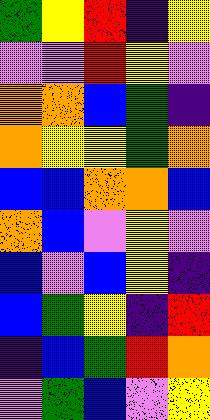[["green", "yellow", "red", "indigo", "yellow"], ["violet", "violet", "red", "yellow", "violet"], ["orange", "orange", "blue", "green", "indigo"], ["orange", "yellow", "yellow", "green", "orange"], ["blue", "blue", "orange", "orange", "blue"], ["orange", "blue", "violet", "yellow", "violet"], ["blue", "violet", "blue", "yellow", "indigo"], ["blue", "green", "yellow", "indigo", "red"], ["indigo", "blue", "green", "red", "orange"], ["violet", "green", "blue", "violet", "yellow"]]